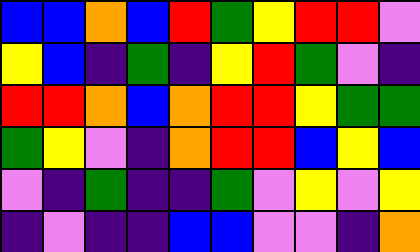[["blue", "blue", "orange", "blue", "red", "green", "yellow", "red", "red", "violet"], ["yellow", "blue", "indigo", "green", "indigo", "yellow", "red", "green", "violet", "indigo"], ["red", "red", "orange", "blue", "orange", "red", "red", "yellow", "green", "green"], ["green", "yellow", "violet", "indigo", "orange", "red", "red", "blue", "yellow", "blue"], ["violet", "indigo", "green", "indigo", "indigo", "green", "violet", "yellow", "violet", "yellow"], ["indigo", "violet", "indigo", "indigo", "blue", "blue", "violet", "violet", "indigo", "orange"]]